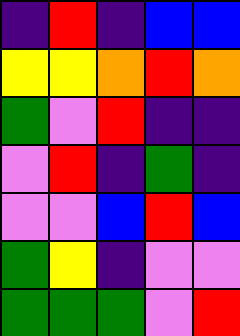[["indigo", "red", "indigo", "blue", "blue"], ["yellow", "yellow", "orange", "red", "orange"], ["green", "violet", "red", "indigo", "indigo"], ["violet", "red", "indigo", "green", "indigo"], ["violet", "violet", "blue", "red", "blue"], ["green", "yellow", "indigo", "violet", "violet"], ["green", "green", "green", "violet", "red"]]